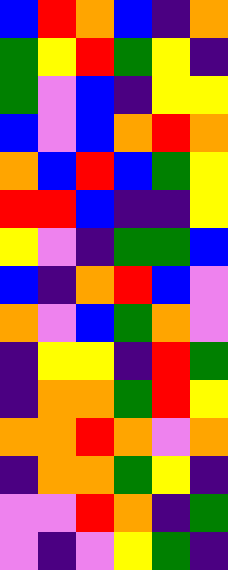[["blue", "red", "orange", "blue", "indigo", "orange"], ["green", "yellow", "red", "green", "yellow", "indigo"], ["green", "violet", "blue", "indigo", "yellow", "yellow"], ["blue", "violet", "blue", "orange", "red", "orange"], ["orange", "blue", "red", "blue", "green", "yellow"], ["red", "red", "blue", "indigo", "indigo", "yellow"], ["yellow", "violet", "indigo", "green", "green", "blue"], ["blue", "indigo", "orange", "red", "blue", "violet"], ["orange", "violet", "blue", "green", "orange", "violet"], ["indigo", "yellow", "yellow", "indigo", "red", "green"], ["indigo", "orange", "orange", "green", "red", "yellow"], ["orange", "orange", "red", "orange", "violet", "orange"], ["indigo", "orange", "orange", "green", "yellow", "indigo"], ["violet", "violet", "red", "orange", "indigo", "green"], ["violet", "indigo", "violet", "yellow", "green", "indigo"]]